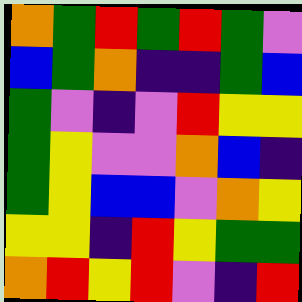[["orange", "green", "red", "green", "red", "green", "violet"], ["blue", "green", "orange", "indigo", "indigo", "green", "blue"], ["green", "violet", "indigo", "violet", "red", "yellow", "yellow"], ["green", "yellow", "violet", "violet", "orange", "blue", "indigo"], ["green", "yellow", "blue", "blue", "violet", "orange", "yellow"], ["yellow", "yellow", "indigo", "red", "yellow", "green", "green"], ["orange", "red", "yellow", "red", "violet", "indigo", "red"]]